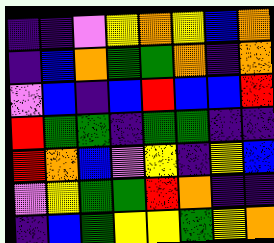[["indigo", "indigo", "violet", "yellow", "orange", "yellow", "blue", "orange"], ["indigo", "blue", "orange", "green", "green", "orange", "indigo", "orange"], ["violet", "blue", "indigo", "blue", "red", "blue", "blue", "red"], ["red", "green", "green", "indigo", "green", "green", "indigo", "indigo"], ["red", "orange", "blue", "violet", "yellow", "indigo", "yellow", "blue"], ["violet", "yellow", "green", "green", "red", "orange", "indigo", "indigo"], ["indigo", "blue", "green", "yellow", "yellow", "green", "yellow", "orange"]]